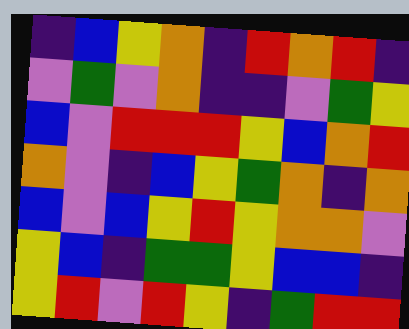[["indigo", "blue", "yellow", "orange", "indigo", "red", "orange", "red", "indigo"], ["violet", "green", "violet", "orange", "indigo", "indigo", "violet", "green", "yellow"], ["blue", "violet", "red", "red", "red", "yellow", "blue", "orange", "red"], ["orange", "violet", "indigo", "blue", "yellow", "green", "orange", "indigo", "orange"], ["blue", "violet", "blue", "yellow", "red", "yellow", "orange", "orange", "violet"], ["yellow", "blue", "indigo", "green", "green", "yellow", "blue", "blue", "indigo"], ["yellow", "red", "violet", "red", "yellow", "indigo", "green", "red", "red"]]